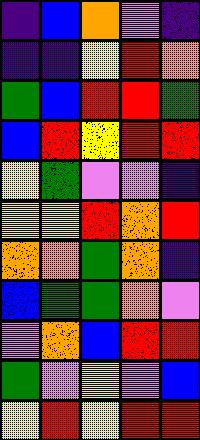[["indigo", "blue", "orange", "violet", "indigo"], ["indigo", "indigo", "yellow", "red", "orange"], ["green", "blue", "red", "red", "green"], ["blue", "red", "yellow", "red", "red"], ["yellow", "green", "violet", "violet", "indigo"], ["yellow", "yellow", "red", "orange", "red"], ["orange", "orange", "green", "orange", "indigo"], ["blue", "green", "green", "orange", "violet"], ["violet", "orange", "blue", "red", "red"], ["green", "violet", "yellow", "violet", "blue"], ["yellow", "red", "yellow", "red", "red"]]